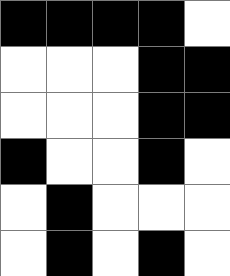[["black", "black", "black", "black", "white"], ["white", "white", "white", "black", "black"], ["white", "white", "white", "black", "black"], ["black", "white", "white", "black", "white"], ["white", "black", "white", "white", "white"], ["white", "black", "white", "black", "white"]]